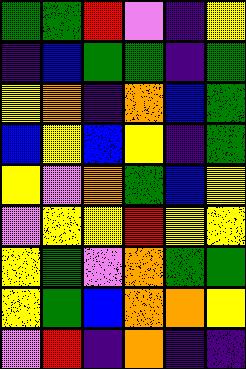[["green", "green", "red", "violet", "indigo", "yellow"], ["indigo", "blue", "green", "green", "indigo", "green"], ["yellow", "orange", "indigo", "orange", "blue", "green"], ["blue", "yellow", "blue", "yellow", "indigo", "green"], ["yellow", "violet", "orange", "green", "blue", "yellow"], ["violet", "yellow", "yellow", "red", "yellow", "yellow"], ["yellow", "green", "violet", "orange", "green", "green"], ["yellow", "green", "blue", "orange", "orange", "yellow"], ["violet", "red", "indigo", "orange", "indigo", "indigo"]]